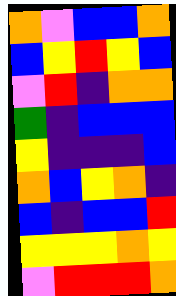[["orange", "violet", "blue", "blue", "orange"], ["blue", "yellow", "red", "yellow", "blue"], ["violet", "red", "indigo", "orange", "orange"], ["green", "indigo", "blue", "blue", "blue"], ["yellow", "indigo", "indigo", "indigo", "blue"], ["orange", "blue", "yellow", "orange", "indigo"], ["blue", "indigo", "blue", "blue", "red"], ["yellow", "yellow", "yellow", "orange", "yellow"], ["violet", "red", "red", "red", "orange"]]